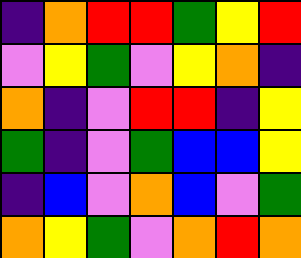[["indigo", "orange", "red", "red", "green", "yellow", "red"], ["violet", "yellow", "green", "violet", "yellow", "orange", "indigo"], ["orange", "indigo", "violet", "red", "red", "indigo", "yellow"], ["green", "indigo", "violet", "green", "blue", "blue", "yellow"], ["indigo", "blue", "violet", "orange", "blue", "violet", "green"], ["orange", "yellow", "green", "violet", "orange", "red", "orange"]]